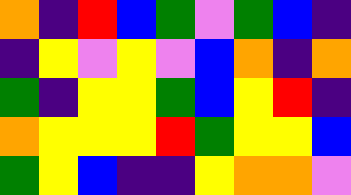[["orange", "indigo", "red", "blue", "green", "violet", "green", "blue", "indigo"], ["indigo", "yellow", "violet", "yellow", "violet", "blue", "orange", "indigo", "orange"], ["green", "indigo", "yellow", "yellow", "green", "blue", "yellow", "red", "indigo"], ["orange", "yellow", "yellow", "yellow", "red", "green", "yellow", "yellow", "blue"], ["green", "yellow", "blue", "indigo", "indigo", "yellow", "orange", "orange", "violet"]]